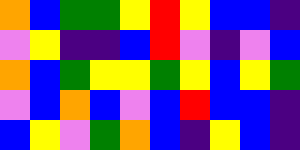[["orange", "blue", "green", "green", "yellow", "red", "yellow", "blue", "blue", "indigo"], ["violet", "yellow", "indigo", "indigo", "blue", "red", "violet", "indigo", "violet", "blue"], ["orange", "blue", "green", "yellow", "yellow", "green", "yellow", "blue", "yellow", "green"], ["violet", "blue", "orange", "blue", "violet", "blue", "red", "blue", "blue", "indigo"], ["blue", "yellow", "violet", "green", "orange", "blue", "indigo", "yellow", "blue", "indigo"]]